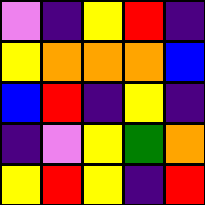[["violet", "indigo", "yellow", "red", "indigo"], ["yellow", "orange", "orange", "orange", "blue"], ["blue", "red", "indigo", "yellow", "indigo"], ["indigo", "violet", "yellow", "green", "orange"], ["yellow", "red", "yellow", "indigo", "red"]]